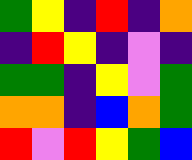[["green", "yellow", "indigo", "red", "indigo", "orange"], ["indigo", "red", "yellow", "indigo", "violet", "indigo"], ["green", "green", "indigo", "yellow", "violet", "green"], ["orange", "orange", "indigo", "blue", "orange", "green"], ["red", "violet", "red", "yellow", "green", "blue"]]